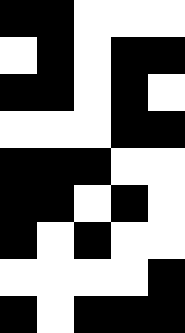[["black", "black", "white", "white", "white"], ["white", "black", "white", "black", "black"], ["black", "black", "white", "black", "white"], ["white", "white", "white", "black", "black"], ["black", "black", "black", "white", "white"], ["black", "black", "white", "black", "white"], ["black", "white", "black", "white", "white"], ["white", "white", "white", "white", "black"], ["black", "white", "black", "black", "black"]]